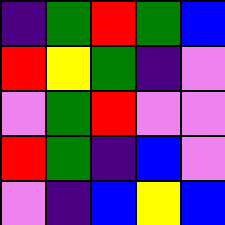[["indigo", "green", "red", "green", "blue"], ["red", "yellow", "green", "indigo", "violet"], ["violet", "green", "red", "violet", "violet"], ["red", "green", "indigo", "blue", "violet"], ["violet", "indigo", "blue", "yellow", "blue"]]